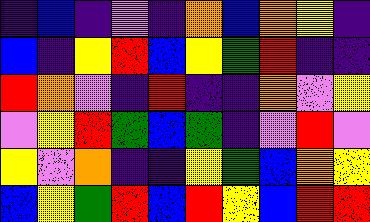[["indigo", "blue", "indigo", "violet", "indigo", "orange", "blue", "orange", "yellow", "indigo"], ["blue", "indigo", "yellow", "red", "blue", "yellow", "green", "red", "indigo", "indigo"], ["red", "orange", "violet", "indigo", "red", "indigo", "indigo", "orange", "violet", "yellow"], ["violet", "yellow", "red", "green", "blue", "green", "indigo", "violet", "red", "violet"], ["yellow", "violet", "orange", "indigo", "indigo", "yellow", "green", "blue", "orange", "yellow"], ["blue", "yellow", "green", "red", "blue", "red", "yellow", "blue", "red", "red"]]